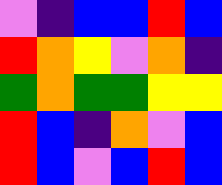[["violet", "indigo", "blue", "blue", "red", "blue"], ["red", "orange", "yellow", "violet", "orange", "indigo"], ["green", "orange", "green", "green", "yellow", "yellow"], ["red", "blue", "indigo", "orange", "violet", "blue"], ["red", "blue", "violet", "blue", "red", "blue"]]